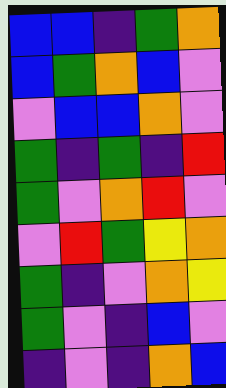[["blue", "blue", "indigo", "green", "orange"], ["blue", "green", "orange", "blue", "violet"], ["violet", "blue", "blue", "orange", "violet"], ["green", "indigo", "green", "indigo", "red"], ["green", "violet", "orange", "red", "violet"], ["violet", "red", "green", "yellow", "orange"], ["green", "indigo", "violet", "orange", "yellow"], ["green", "violet", "indigo", "blue", "violet"], ["indigo", "violet", "indigo", "orange", "blue"]]